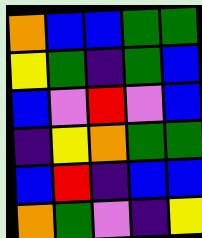[["orange", "blue", "blue", "green", "green"], ["yellow", "green", "indigo", "green", "blue"], ["blue", "violet", "red", "violet", "blue"], ["indigo", "yellow", "orange", "green", "green"], ["blue", "red", "indigo", "blue", "blue"], ["orange", "green", "violet", "indigo", "yellow"]]